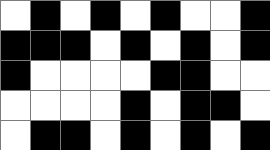[["white", "black", "white", "black", "white", "black", "white", "white", "black"], ["black", "black", "black", "white", "black", "white", "black", "white", "black"], ["black", "white", "white", "white", "white", "black", "black", "white", "white"], ["white", "white", "white", "white", "black", "white", "black", "black", "white"], ["white", "black", "black", "white", "black", "white", "black", "white", "black"]]